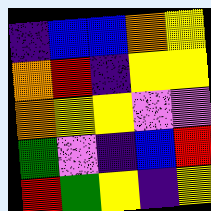[["indigo", "blue", "blue", "orange", "yellow"], ["orange", "red", "indigo", "yellow", "yellow"], ["orange", "yellow", "yellow", "violet", "violet"], ["green", "violet", "indigo", "blue", "red"], ["red", "green", "yellow", "indigo", "yellow"]]